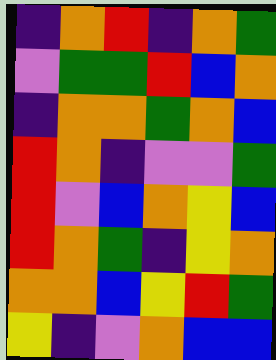[["indigo", "orange", "red", "indigo", "orange", "green"], ["violet", "green", "green", "red", "blue", "orange"], ["indigo", "orange", "orange", "green", "orange", "blue"], ["red", "orange", "indigo", "violet", "violet", "green"], ["red", "violet", "blue", "orange", "yellow", "blue"], ["red", "orange", "green", "indigo", "yellow", "orange"], ["orange", "orange", "blue", "yellow", "red", "green"], ["yellow", "indigo", "violet", "orange", "blue", "blue"]]